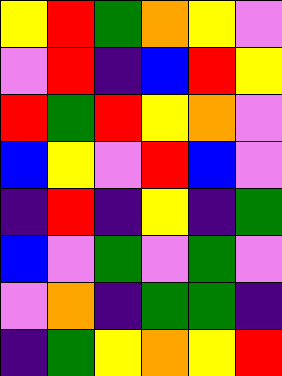[["yellow", "red", "green", "orange", "yellow", "violet"], ["violet", "red", "indigo", "blue", "red", "yellow"], ["red", "green", "red", "yellow", "orange", "violet"], ["blue", "yellow", "violet", "red", "blue", "violet"], ["indigo", "red", "indigo", "yellow", "indigo", "green"], ["blue", "violet", "green", "violet", "green", "violet"], ["violet", "orange", "indigo", "green", "green", "indigo"], ["indigo", "green", "yellow", "orange", "yellow", "red"]]